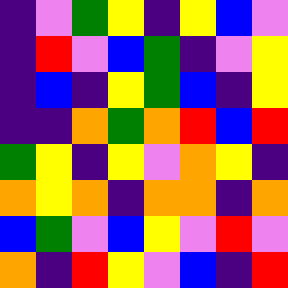[["indigo", "violet", "green", "yellow", "indigo", "yellow", "blue", "violet"], ["indigo", "red", "violet", "blue", "green", "indigo", "violet", "yellow"], ["indigo", "blue", "indigo", "yellow", "green", "blue", "indigo", "yellow"], ["indigo", "indigo", "orange", "green", "orange", "red", "blue", "red"], ["green", "yellow", "indigo", "yellow", "violet", "orange", "yellow", "indigo"], ["orange", "yellow", "orange", "indigo", "orange", "orange", "indigo", "orange"], ["blue", "green", "violet", "blue", "yellow", "violet", "red", "violet"], ["orange", "indigo", "red", "yellow", "violet", "blue", "indigo", "red"]]